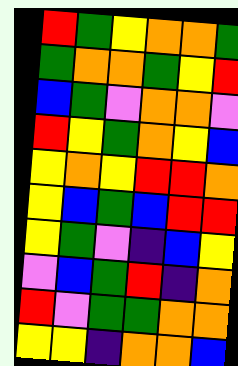[["red", "green", "yellow", "orange", "orange", "green"], ["green", "orange", "orange", "green", "yellow", "red"], ["blue", "green", "violet", "orange", "orange", "violet"], ["red", "yellow", "green", "orange", "yellow", "blue"], ["yellow", "orange", "yellow", "red", "red", "orange"], ["yellow", "blue", "green", "blue", "red", "red"], ["yellow", "green", "violet", "indigo", "blue", "yellow"], ["violet", "blue", "green", "red", "indigo", "orange"], ["red", "violet", "green", "green", "orange", "orange"], ["yellow", "yellow", "indigo", "orange", "orange", "blue"]]